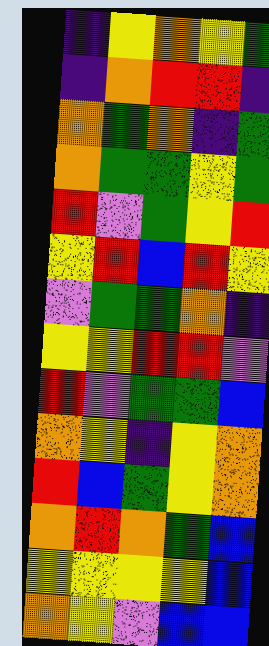[["indigo", "yellow", "orange", "yellow", "green"], ["indigo", "orange", "red", "red", "indigo"], ["orange", "green", "orange", "indigo", "green"], ["orange", "green", "green", "yellow", "green"], ["red", "violet", "green", "yellow", "red"], ["yellow", "red", "blue", "red", "yellow"], ["violet", "green", "green", "orange", "indigo"], ["yellow", "yellow", "red", "red", "violet"], ["red", "violet", "green", "green", "blue"], ["orange", "yellow", "indigo", "yellow", "orange"], ["red", "blue", "green", "yellow", "orange"], ["orange", "red", "orange", "green", "blue"], ["yellow", "yellow", "yellow", "yellow", "blue"], ["orange", "yellow", "violet", "blue", "blue"]]